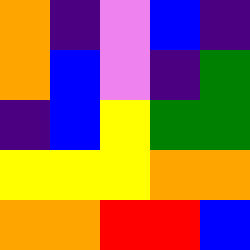[["orange", "indigo", "violet", "blue", "indigo"], ["orange", "blue", "violet", "indigo", "green"], ["indigo", "blue", "yellow", "green", "green"], ["yellow", "yellow", "yellow", "orange", "orange"], ["orange", "orange", "red", "red", "blue"]]